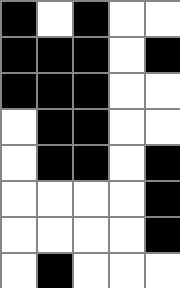[["black", "white", "black", "white", "white"], ["black", "black", "black", "white", "black"], ["black", "black", "black", "white", "white"], ["white", "black", "black", "white", "white"], ["white", "black", "black", "white", "black"], ["white", "white", "white", "white", "black"], ["white", "white", "white", "white", "black"], ["white", "black", "white", "white", "white"]]